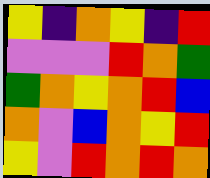[["yellow", "indigo", "orange", "yellow", "indigo", "red"], ["violet", "violet", "violet", "red", "orange", "green"], ["green", "orange", "yellow", "orange", "red", "blue"], ["orange", "violet", "blue", "orange", "yellow", "red"], ["yellow", "violet", "red", "orange", "red", "orange"]]